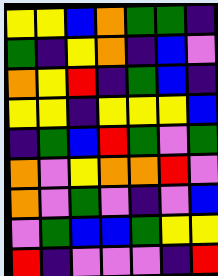[["yellow", "yellow", "blue", "orange", "green", "green", "indigo"], ["green", "indigo", "yellow", "orange", "indigo", "blue", "violet"], ["orange", "yellow", "red", "indigo", "green", "blue", "indigo"], ["yellow", "yellow", "indigo", "yellow", "yellow", "yellow", "blue"], ["indigo", "green", "blue", "red", "green", "violet", "green"], ["orange", "violet", "yellow", "orange", "orange", "red", "violet"], ["orange", "violet", "green", "violet", "indigo", "violet", "blue"], ["violet", "green", "blue", "blue", "green", "yellow", "yellow"], ["red", "indigo", "violet", "violet", "violet", "indigo", "red"]]